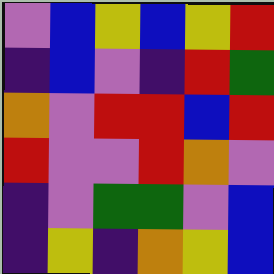[["violet", "blue", "yellow", "blue", "yellow", "red"], ["indigo", "blue", "violet", "indigo", "red", "green"], ["orange", "violet", "red", "red", "blue", "red"], ["red", "violet", "violet", "red", "orange", "violet"], ["indigo", "violet", "green", "green", "violet", "blue"], ["indigo", "yellow", "indigo", "orange", "yellow", "blue"]]